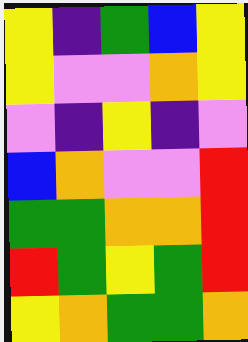[["yellow", "indigo", "green", "blue", "yellow"], ["yellow", "violet", "violet", "orange", "yellow"], ["violet", "indigo", "yellow", "indigo", "violet"], ["blue", "orange", "violet", "violet", "red"], ["green", "green", "orange", "orange", "red"], ["red", "green", "yellow", "green", "red"], ["yellow", "orange", "green", "green", "orange"]]